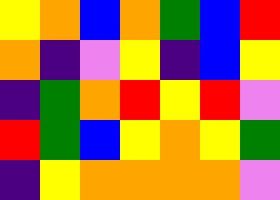[["yellow", "orange", "blue", "orange", "green", "blue", "red"], ["orange", "indigo", "violet", "yellow", "indigo", "blue", "yellow"], ["indigo", "green", "orange", "red", "yellow", "red", "violet"], ["red", "green", "blue", "yellow", "orange", "yellow", "green"], ["indigo", "yellow", "orange", "orange", "orange", "orange", "violet"]]